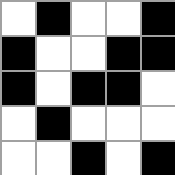[["white", "black", "white", "white", "black"], ["black", "white", "white", "black", "black"], ["black", "white", "black", "black", "white"], ["white", "black", "white", "white", "white"], ["white", "white", "black", "white", "black"]]